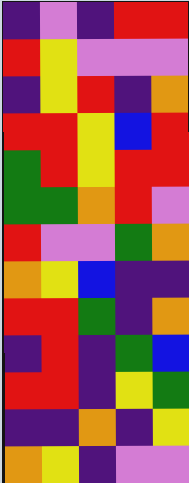[["indigo", "violet", "indigo", "red", "red"], ["red", "yellow", "violet", "violet", "violet"], ["indigo", "yellow", "red", "indigo", "orange"], ["red", "red", "yellow", "blue", "red"], ["green", "red", "yellow", "red", "red"], ["green", "green", "orange", "red", "violet"], ["red", "violet", "violet", "green", "orange"], ["orange", "yellow", "blue", "indigo", "indigo"], ["red", "red", "green", "indigo", "orange"], ["indigo", "red", "indigo", "green", "blue"], ["red", "red", "indigo", "yellow", "green"], ["indigo", "indigo", "orange", "indigo", "yellow"], ["orange", "yellow", "indigo", "violet", "violet"]]